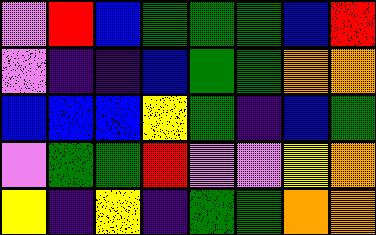[["violet", "red", "blue", "green", "green", "green", "blue", "red"], ["violet", "indigo", "indigo", "blue", "green", "green", "orange", "orange"], ["blue", "blue", "blue", "yellow", "green", "indigo", "blue", "green"], ["violet", "green", "green", "red", "violet", "violet", "yellow", "orange"], ["yellow", "indigo", "yellow", "indigo", "green", "green", "orange", "orange"]]